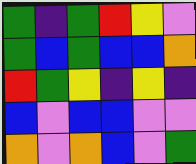[["green", "indigo", "green", "red", "yellow", "violet"], ["green", "blue", "green", "blue", "blue", "orange"], ["red", "green", "yellow", "indigo", "yellow", "indigo"], ["blue", "violet", "blue", "blue", "violet", "violet"], ["orange", "violet", "orange", "blue", "violet", "green"]]